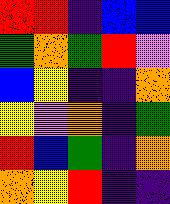[["red", "red", "indigo", "blue", "blue"], ["green", "orange", "green", "red", "violet"], ["blue", "yellow", "indigo", "indigo", "orange"], ["yellow", "violet", "orange", "indigo", "green"], ["red", "blue", "green", "indigo", "orange"], ["orange", "yellow", "red", "indigo", "indigo"]]